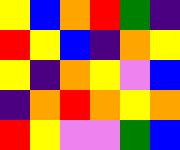[["yellow", "blue", "orange", "red", "green", "indigo"], ["red", "yellow", "blue", "indigo", "orange", "yellow"], ["yellow", "indigo", "orange", "yellow", "violet", "blue"], ["indigo", "orange", "red", "orange", "yellow", "orange"], ["red", "yellow", "violet", "violet", "green", "blue"]]